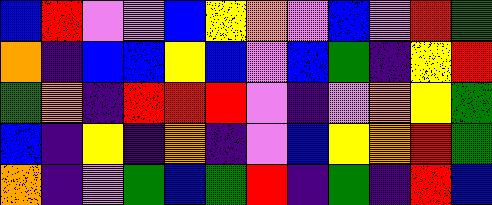[["blue", "red", "violet", "violet", "blue", "yellow", "orange", "violet", "blue", "violet", "red", "green"], ["orange", "indigo", "blue", "blue", "yellow", "blue", "violet", "blue", "green", "indigo", "yellow", "red"], ["green", "orange", "indigo", "red", "red", "red", "violet", "indigo", "violet", "orange", "yellow", "green"], ["blue", "indigo", "yellow", "indigo", "orange", "indigo", "violet", "blue", "yellow", "orange", "red", "green"], ["orange", "indigo", "violet", "green", "blue", "green", "red", "indigo", "green", "indigo", "red", "blue"]]